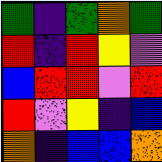[["green", "indigo", "green", "orange", "green"], ["red", "indigo", "red", "yellow", "violet"], ["blue", "red", "red", "violet", "red"], ["red", "violet", "yellow", "indigo", "blue"], ["orange", "indigo", "blue", "blue", "orange"]]